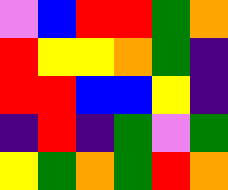[["violet", "blue", "red", "red", "green", "orange"], ["red", "yellow", "yellow", "orange", "green", "indigo"], ["red", "red", "blue", "blue", "yellow", "indigo"], ["indigo", "red", "indigo", "green", "violet", "green"], ["yellow", "green", "orange", "green", "red", "orange"]]